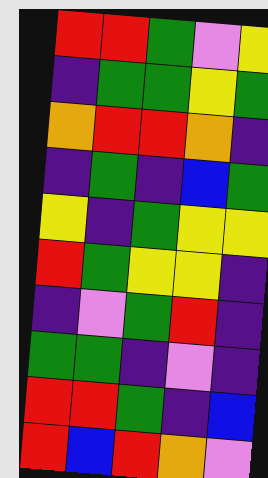[["red", "red", "green", "violet", "yellow"], ["indigo", "green", "green", "yellow", "green"], ["orange", "red", "red", "orange", "indigo"], ["indigo", "green", "indigo", "blue", "green"], ["yellow", "indigo", "green", "yellow", "yellow"], ["red", "green", "yellow", "yellow", "indigo"], ["indigo", "violet", "green", "red", "indigo"], ["green", "green", "indigo", "violet", "indigo"], ["red", "red", "green", "indigo", "blue"], ["red", "blue", "red", "orange", "violet"]]